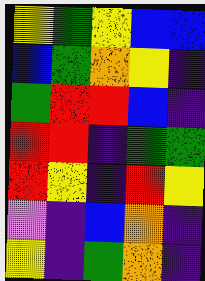[["yellow", "green", "yellow", "blue", "blue"], ["blue", "green", "orange", "yellow", "indigo"], ["green", "red", "red", "blue", "indigo"], ["red", "red", "indigo", "green", "green"], ["red", "yellow", "indigo", "red", "yellow"], ["violet", "indigo", "blue", "orange", "indigo"], ["yellow", "indigo", "green", "orange", "indigo"]]